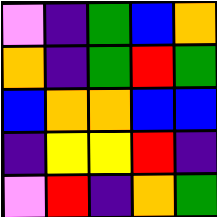[["violet", "indigo", "green", "blue", "orange"], ["orange", "indigo", "green", "red", "green"], ["blue", "orange", "orange", "blue", "blue"], ["indigo", "yellow", "yellow", "red", "indigo"], ["violet", "red", "indigo", "orange", "green"]]